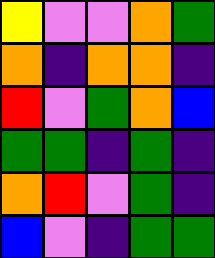[["yellow", "violet", "violet", "orange", "green"], ["orange", "indigo", "orange", "orange", "indigo"], ["red", "violet", "green", "orange", "blue"], ["green", "green", "indigo", "green", "indigo"], ["orange", "red", "violet", "green", "indigo"], ["blue", "violet", "indigo", "green", "green"]]